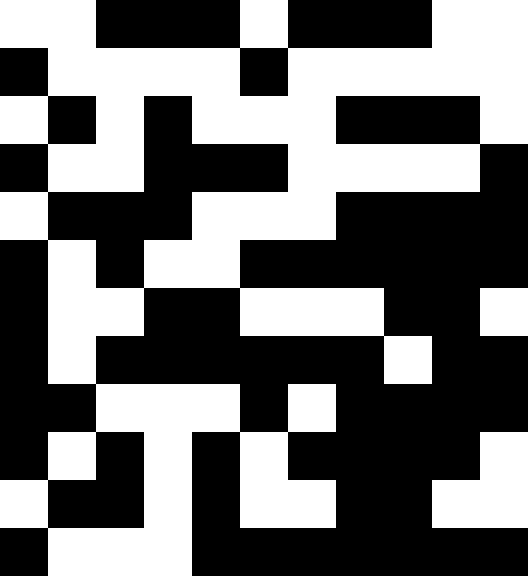[["white", "white", "black", "black", "black", "white", "black", "black", "black", "white", "white"], ["black", "white", "white", "white", "white", "black", "white", "white", "white", "white", "white"], ["white", "black", "white", "black", "white", "white", "white", "black", "black", "black", "white"], ["black", "white", "white", "black", "black", "black", "white", "white", "white", "white", "black"], ["white", "black", "black", "black", "white", "white", "white", "black", "black", "black", "black"], ["black", "white", "black", "white", "white", "black", "black", "black", "black", "black", "black"], ["black", "white", "white", "black", "black", "white", "white", "white", "black", "black", "white"], ["black", "white", "black", "black", "black", "black", "black", "black", "white", "black", "black"], ["black", "black", "white", "white", "white", "black", "white", "black", "black", "black", "black"], ["black", "white", "black", "white", "black", "white", "black", "black", "black", "black", "white"], ["white", "black", "black", "white", "black", "white", "white", "black", "black", "white", "white"], ["black", "white", "white", "white", "black", "black", "black", "black", "black", "black", "black"]]